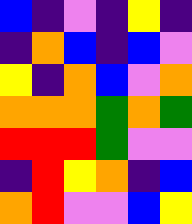[["blue", "indigo", "violet", "indigo", "yellow", "indigo"], ["indigo", "orange", "blue", "indigo", "blue", "violet"], ["yellow", "indigo", "orange", "blue", "violet", "orange"], ["orange", "orange", "orange", "green", "orange", "green"], ["red", "red", "red", "green", "violet", "violet"], ["indigo", "red", "yellow", "orange", "indigo", "blue"], ["orange", "red", "violet", "violet", "blue", "yellow"]]